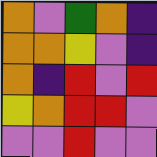[["orange", "violet", "green", "orange", "indigo"], ["orange", "orange", "yellow", "violet", "indigo"], ["orange", "indigo", "red", "violet", "red"], ["yellow", "orange", "red", "red", "violet"], ["violet", "violet", "red", "violet", "violet"]]